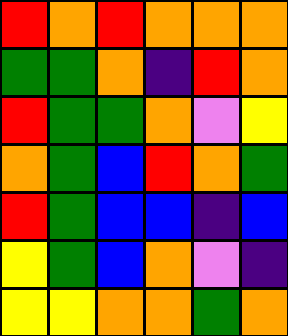[["red", "orange", "red", "orange", "orange", "orange"], ["green", "green", "orange", "indigo", "red", "orange"], ["red", "green", "green", "orange", "violet", "yellow"], ["orange", "green", "blue", "red", "orange", "green"], ["red", "green", "blue", "blue", "indigo", "blue"], ["yellow", "green", "blue", "orange", "violet", "indigo"], ["yellow", "yellow", "orange", "orange", "green", "orange"]]